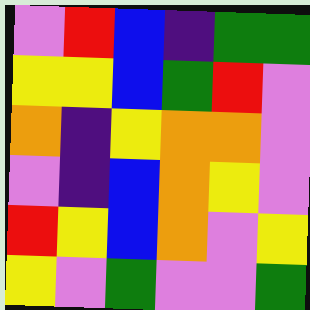[["violet", "red", "blue", "indigo", "green", "green"], ["yellow", "yellow", "blue", "green", "red", "violet"], ["orange", "indigo", "yellow", "orange", "orange", "violet"], ["violet", "indigo", "blue", "orange", "yellow", "violet"], ["red", "yellow", "blue", "orange", "violet", "yellow"], ["yellow", "violet", "green", "violet", "violet", "green"]]